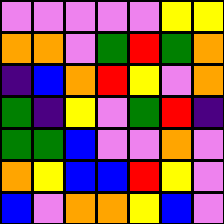[["violet", "violet", "violet", "violet", "violet", "yellow", "yellow"], ["orange", "orange", "violet", "green", "red", "green", "orange"], ["indigo", "blue", "orange", "red", "yellow", "violet", "orange"], ["green", "indigo", "yellow", "violet", "green", "red", "indigo"], ["green", "green", "blue", "violet", "violet", "orange", "violet"], ["orange", "yellow", "blue", "blue", "red", "yellow", "violet"], ["blue", "violet", "orange", "orange", "yellow", "blue", "violet"]]